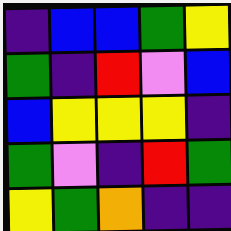[["indigo", "blue", "blue", "green", "yellow"], ["green", "indigo", "red", "violet", "blue"], ["blue", "yellow", "yellow", "yellow", "indigo"], ["green", "violet", "indigo", "red", "green"], ["yellow", "green", "orange", "indigo", "indigo"]]